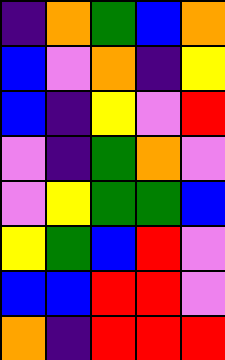[["indigo", "orange", "green", "blue", "orange"], ["blue", "violet", "orange", "indigo", "yellow"], ["blue", "indigo", "yellow", "violet", "red"], ["violet", "indigo", "green", "orange", "violet"], ["violet", "yellow", "green", "green", "blue"], ["yellow", "green", "blue", "red", "violet"], ["blue", "blue", "red", "red", "violet"], ["orange", "indigo", "red", "red", "red"]]